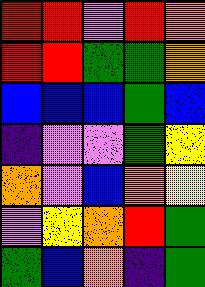[["red", "red", "violet", "red", "orange"], ["red", "red", "green", "green", "orange"], ["blue", "blue", "blue", "green", "blue"], ["indigo", "violet", "violet", "green", "yellow"], ["orange", "violet", "blue", "orange", "yellow"], ["violet", "yellow", "orange", "red", "green"], ["green", "blue", "orange", "indigo", "green"]]